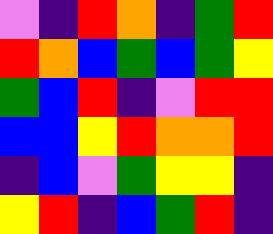[["violet", "indigo", "red", "orange", "indigo", "green", "red"], ["red", "orange", "blue", "green", "blue", "green", "yellow"], ["green", "blue", "red", "indigo", "violet", "red", "red"], ["blue", "blue", "yellow", "red", "orange", "orange", "red"], ["indigo", "blue", "violet", "green", "yellow", "yellow", "indigo"], ["yellow", "red", "indigo", "blue", "green", "red", "indigo"]]